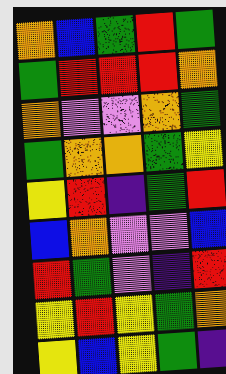[["orange", "blue", "green", "red", "green"], ["green", "red", "red", "red", "orange"], ["orange", "violet", "violet", "orange", "green"], ["green", "orange", "orange", "green", "yellow"], ["yellow", "red", "indigo", "green", "red"], ["blue", "orange", "violet", "violet", "blue"], ["red", "green", "violet", "indigo", "red"], ["yellow", "red", "yellow", "green", "orange"], ["yellow", "blue", "yellow", "green", "indigo"]]